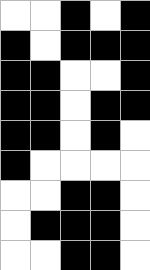[["white", "white", "black", "white", "black"], ["black", "white", "black", "black", "black"], ["black", "black", "white", "white", "black"], ["black", "black", "white", "black", "black"], ["black", "black", "white", "black", "white"], ["black", "white", "white", "white", "white"], ["white", "white", "black", "black", "white"], ["white", "black", "black", "black", "white"], ["white", "white", "black", "black", "white"]]